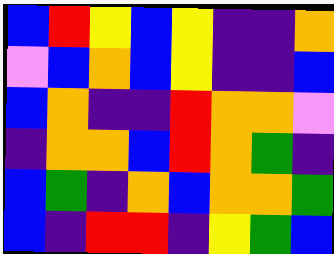[["blue", "red", "yellow", "blue", "yellow", "indigo", "indigo", "orange"], ["violet", "blue", "orange", "blue", "yellow", "indigo", "indigo", "blue"], ["blue", "orange", "indigo", "indigo", "red", "orange", "orange", "violet"], ["indigo", "orange", "orange", "blue", "red", "orange", "green", "indigo"], ["blue", "green", "indigo", "orange", "blue", "orange", "orange", "green"], ["blue", "indigo", "red", "red", "indigo", "yellow", "green", "blue"]]